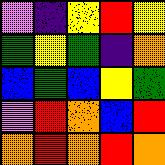[["violet", "indigo", "yellow", "red", "yellow"], ["green", "yellow", "green", "indigo", "orange"], ["blue", "green", "blue", "yellow", "green"], ["violet", "red", "orange", "blue", "red"], ["orange", "red", "orange", "red", "orange"]]